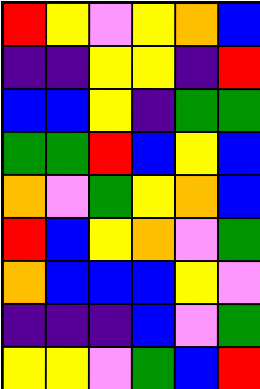[["red", "yellow", "violet", "yellow", "orange", "blue"], ["indigo", "indigo", "yellow", "yellow", "indigo", "red"], ["blue", "blue", "yellow", "indigo", "green", "green"], ["green", "green", "red", "blue", "yellow", "blue"], ["orange", "violet", "green", "yellow", "orange", "blue"], ["red", "blue", "yellow", "orange", "violet", "green"], ["orange", "blue", "blue", "blue", "yellow", "violet"], ["indigo", "indigo", "indigo", "blue", "violet", "green"], ["yellow", "yellow", "violet", "green", "blue", "red"]]